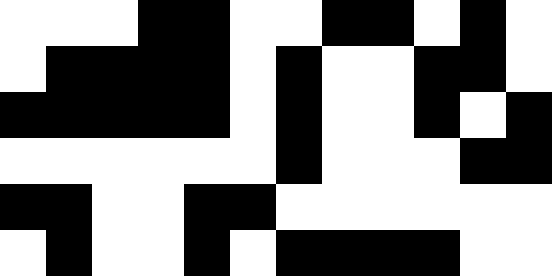[["white", "white", "white", "black", "black", "white", "white", "black", "black", "white", "black", "white"], ["white", "black", "black", "black", "black", "white", "black", "white", "white", "black", "black", "white"], ["black", "black", "black", "black", "black", "white", "black", "white", "white", "black", "white", "black"], ["white", "white", "white", "white", "white", "white", "black", "white", "white", "white", "black", "black"], ["black", "black", "white", "white", "black", "black", "white", "white", "white", "white", "white", "white"], ["white", "black", "white", "white", "black", "white", "black", "black", "black", "black", "white", "white"]]